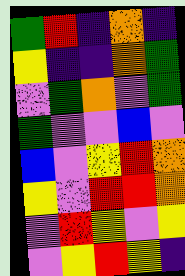[["green", "red", "indigo", "orange", "indigo"], ["yellow", "indigo", "indigo", "orange", "green"], ["violet", "green", "orange", "violet", "green"], ["green", "violet", "violet", "blue", "violet"], ["blue", "violet", "yellow", "red", "orange"], ["yellow", "violet", "red", "red", "orange"], ["violet", "red", "yellow", "violet", "yellow"], ["violet", "yellow", "red", "yellow", "indigo"]]